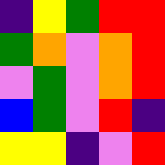[["indigo", "yellow", "green", "red", "red"], ["green", "orange", "violet", "orange", "red"], ["violet", "green", "violet", "orange", "red"], ["blue", "green", "violet", "red", "indigo"], ["yellow", "yellow", "indigo", "violet", "red"]]